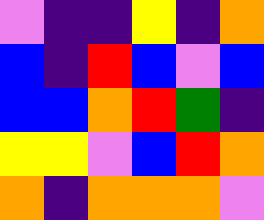[["violet", "indigo", "indigo", "yellow", "indigo", "orange"], ["blue", "indigo", "red", "blue", "violet", "blue"], ["blue", "blue", "orange", "red", "green", "indigo"], ["yellow", "yellow", "violet", "blue", "red", "orange"], ["orange", "indigo", "orange", "orange", "orange", "violet"]]